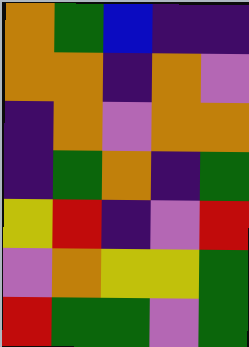[["orange", "green", "blue", "indigo", "indigo"], ["orange", "orange", "indigo", "orange", "violet"], ["indigo", "orange", "violet", "orange", "orange"], ["indigo", "green", "orange", "indigo", "green"], ["yellow", "red", "indigo", "violet", "red"], ["violet", "orange", "yellow", "yellow", "green"], ["red", "green", "green", "violet", "green"]]